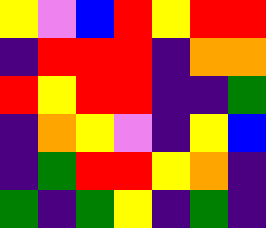[["yellow", "violet", "blue", "red", "yellow", "red", "red"], ["indigo", "red", "red", "red", "indigo", "orange", "orange"], ["red", "yellow", "red", "red", "indigo", "indigo", "green"], ["indigo", "orange", "yellow", "violet", "indigo", "yellow", "blue"], ["indigo", "green", "red", "red", "yellow", "orange", "indigo"], ["green", "indigo", "green", "yellow", "indigo", "green", "indigo"]]